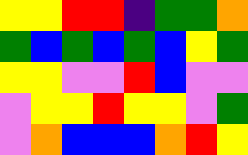[["yellow", "yellow", "red", "red", "indigo", "green", "green", "orange"], ["green", "blue", "green", "blue", "green", "blue", "yellow", "green"], ["yellow", "yellow", "violet", "violet", "red", "blue", "violet", "violet"], ["violet", "yellow", "yellow", "red", "yellow", "yellow", "violet", "green"], ["violet", "orange", "blue", "blue", "blue", "orange", "red", "yellow"]]